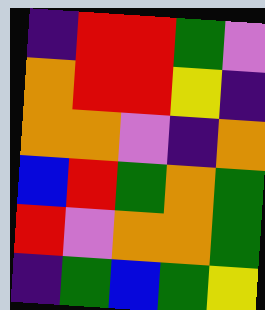[["indigo", "red", "red", "green", "violet"], ["orange", "red", "red", "yellow", "indigo"], ["orange", "orange", "violet", "indigo", "orange"], ["blue", "red", "green", "orange", "green"], ["red", "violet", "orange", "orange", "green"], ["indigo", "green", "blue", "green", "yellow"]]